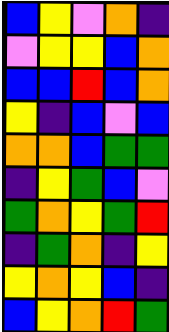[["blue", "yellow", "violet", "orange", "indigo"], ["violet", "yellow", "yellow", "blue", "orange"], ["blue", "blue", "red", "blue", "orange"], ["yellow", "indigo", "blue", "violet", "blue"], ["orange", "orange", "blue", "green", "green"], ["indigo", "yellow", "green", "blue", "violet"], ["green", "orange", "yellow", "green", "red"], ["indigo", "green", "orange", "indigo", "yellow"], ["yellow", "orange", "yellow", "blue", "indigo"], ["blue", "yellow", "orange", "red", "green"]]